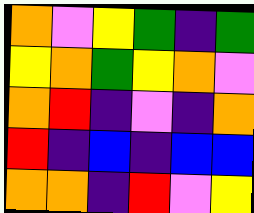[["orange", "violet", "yellow", "green", "indigo", "green"], ["yellow", "orange", "green", "yellow", "orange", "violet"], ["orange", "red", "indigo", "violet", "indigo", "orange"], ["red", "indigo", "blue", "indigo", "blue", "blue"], ["orange", "orange", "indigo", "red", "violet", "yellow"]]